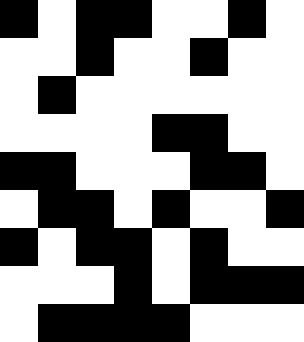[["black", "white", "black", "black", "white", "white", "black", "white"], ["white", "white", "black", "white", "white", "black", "white", "white"], ["white", "black", "white", "white", "white", "white", "white", "white"], ["white", "white", "white", "white", "black", "black", "white", "white"], ["black", "black", "white", "white", "white", "black", "black", "white"], ["white", "black", "black", "white", "black", "white", "white", "black"], ["black", "white", "black", "black", "white", "black", "white", "white"], ["white", "white", "white", "black", "white", "black", "black", "black"], ["white", "black", "black", "black", "black", "white", "white", "white"]]